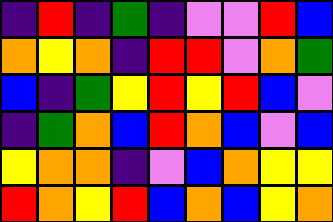[["indigo", "red", "indigo", "green", "indigo", "violet", "violet", "red", "blue"], ["orange", "yellow", "orange", "indigo", "red", "red", "violet", "orange", "green"], ["blue", "indigo", "green", "yellow", "red", "yellow", "red", "blue", "violet"], ["indigo", "green", "orange", "blue", "red", "orange", "blue", "violet", "blue"], ["yellow", "orange", "orange", "indigo", "violet", "blue", "orange", "yellow", "yellow"], ["red", "orange", "yellow", "red", "blue", "orange", "blue", "yellow", "orange"]]